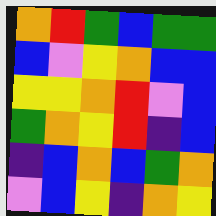[["orange", "red", "green", "blue", "green", "green"], ["blue", "violet", "yellow", "orange", "blue", "blue"], ["yellow", "yellow", "orange", "red", "violet", "blue"], ["green", "orange", "yellow", "red", "indigo", "blue"], ["indigo", "blue", "orange", "blue", "green", "orange"], ["violet", "blue", "yellow", "indigo", "orange", "yellow"]]